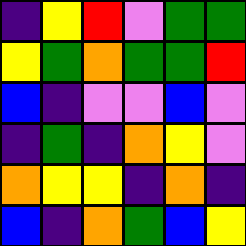[["indigo", "yellow", "red", "violet", "green", "green"], ["yellow", "green", "orange", "green", "green", "red"], ["blue", "indigo", "violet", "violet", "blue", "violet"], ["indigo", "green", "indigo", "orange", "yellow", "violet"], ["orange", "yellow", "yellow", "indigo", "orange", "indigo"], ["blue", "indigo", "orange", "green", "blue", "yellow"]]